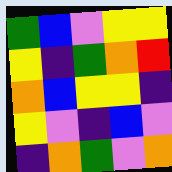[["green", "blue", "violet", "yellow", "yellow"], ["yellow", "indigo", "green", "orange", "red"], ["orange", "blue", "yellow", "yellow", "indigo"], ["yellow", "violet", "indigo", "blue", "violet"], ["indigo", "orange", "green", "violet", "orange"]]